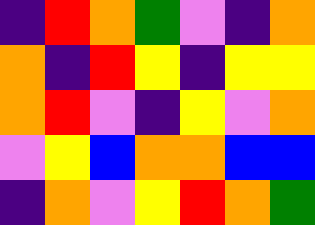[["indigo", "red", "orange", "green", "violet", "indigo", "orange"], ["orange", "indigo", "red", "yellow", "indigo", "yellow", "yellow"], ["orange", "red", "violet", "indigo", "yellow", "violet", "orange"], ["violet", "yellow", "blue", "orange", "orange", "blue", "blue"], ["indigo", "orange", "violet", "yellow", "red", "orange", "green"]]